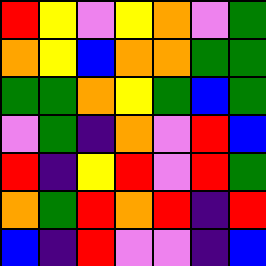[["red", "yellow", "violet", "yellow", "orange", "violet", "green"], ["orange", "yellow", "blue", "orange", "orange", "green", "green"], ["green", "green", "orange", "yellow", "green", "blue", "green"], ["violet", "green", "indigo", "orange", "violet", "red", "blue"], ["red", "indigo", "yellow", "red", "violet", "red", "green"], ["orange", "green", "red", "orange", "red", "indigo", "red"], ["blue", "indigo", "red", "violet", "violet", "indigo", "blue"]]